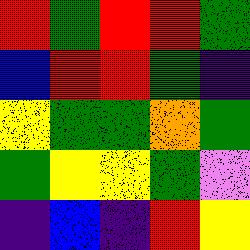[["red", "green", "red", "red", "green"], ["blue", "red", "red", "green", "indigo"], ["yellow", "green", "green", "orange", "green"], ["green", "yellow", "yellow", "green", "violet"], ["indigo", "blue", "indigo", "red", "yellow"]]